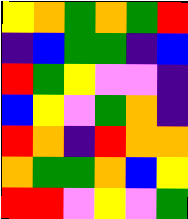[["yellow", "orange", "green", "orange", "green", "red"], ["indigo", "blue", "green", "green", "indigo", "blue"], ["red", "green", "yellow", "violet", "violet", "indigo"], ["blue", "yellow", "violet", "green", "orange", "indigo"], ["red", "orange", "indigo", "red", "orange", "orange"], ["orange", "green", "green", "orange", "blue", "yellow"], ["red", "red", "violet", "yellow", "violet", "green"]]